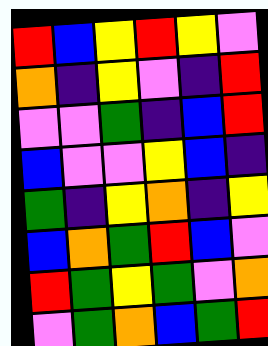[["red", "blue", "yellow", "red", "yellow", "violet"], ["orange", "indigo", "yellow", "violet", "indigo", "red"], ["violet", "violet", "green", "indigo", "blue", "red"], ["blue", "violet", "violet", "yellow", "blue", "indigo"], ["green", "indigo", "yellow", "orange", "indigo", "yellow"], ["blue", "orange", "green", "red", "blue", "violet"], ["red", "green", "yellow", "green", "violet", "orange"], ["violet", "green", "orange", "blue", "green", "red"]]